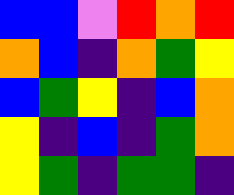[["blue", "blue", "violet", "red", "orange", "red"], ["orange", "blue", "indigo", "orange", "green", "yellow"], ["blue", "green", "yellow", "indigo", "blue", "orange"], ["yellow", "indigo", "blue", "indigo", "green", "orange"], ["yellow", "green", "indigo", "green", "green", "indigo"]]